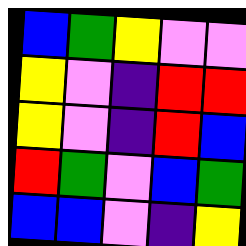[["blue", "green", "yellow", "violet", "violet"], ["yellow", "violet", "indigo", "red", "red"], ["yellow", "violet", "indigo", "red", "blue"], ["red", "green", "violet", "blue", "green"], ["blue", "blue", "violet", "indigo", "yellow"]]